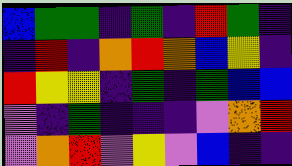[["blue", "green", "green", "indigo", "green", "indigo", "red", "green", "indigo"], ["indigo", "red", "indigo", "orange", "red", "orange", "blue", "yellow", "indigo"], ["red", "yellow", "yellow", "indigo", "green", "indigo", "green", "blue", "blue"], ["violet", "indigo", "green", "indigo", "indigo", "indigo", "violet", "orange", "red"], ["violet", "orange", "red", "violet", "yellow", "violet", "blue", "indigo", "indigo"]]